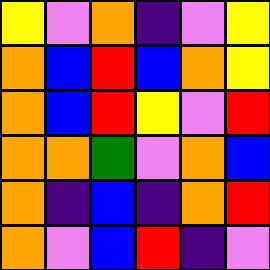[["yellow", "violet", "orange", "indigo", "violet", "yellow"], ["orange", "blue", "red", "blue", "orange", "yellow"], ["orange", "blue", "red", "yellow", "violet", "red"], ["orange", "orange", "green", "violet", "orange", "blue"], ["orange", "indigo", "blue", "indigo", "orange", "red"], ["orange", "violet", "blue", "red", "indigo", "violet"]]